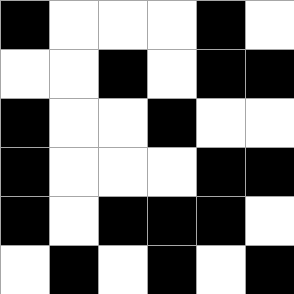[["black", "white", "white", "white", "black", "white"], ["white", "white", "black", "white", "black", "black"], ["black", "white", "white", "black", "white", "white"], ["black", "white", "white", "white", "black", "black"], ["black", "white", "black", "black", "black", "white"], ["white", "black", "white", "black", "white", "black"]]